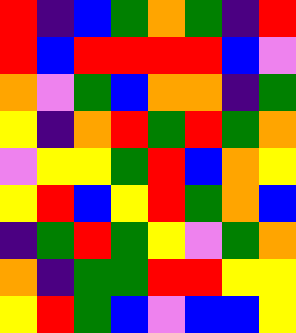[["red", "indigo", "blue", "green", "orange", "green", "indigo", "red"], ["red", "blue", "red", "red", "red", "red", "blue", "violet"], ["orange", "violet", "green", "blue", "orange", "orange", "indigo", "green"], ["yellow", "indigo", "orange", "red", "green", "red", "green", "orange"], ["violet", "yellow", "yellow", "green", "red", "blue", "orange", "yellow"], ["yellow", "red", "blue", "yellow", "red", "green", "orange", "blue"], ["indigo", "green", "red", "green", "yellow", "violet", "green", "orange"], ["orange", "indigo", "green", "green", "red", "red", "yellow", "yellow"], ["yellow", "red", "green", "blue", "violet", "blue", "blue", "yellow"]]